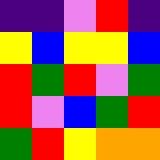[["indigo", "indigo", "violet", "red", "indigo"], ["yellow", "blue", "yellow", "yellow", "blue"], ["red", "green", "red", "violet", "green"], ["red", "violet", "blue", "green", "red"], ["green", "red", "yellow", "orange", "orange"]]